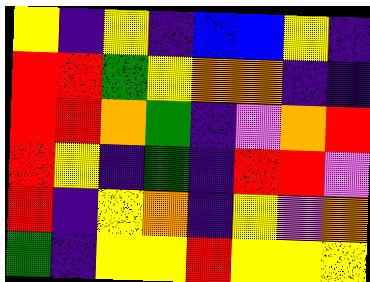[["yellow", "indigo", "yellow", "indigo", "blue", "blue", "yellow", "indigo"], ["red", "red", "green", "yellow", "orange", "orange", "indigo", "indigo"], ["red", "red", "orange", "green", "indigo", "violet", "orange", "red"], ["red", "yellow", "indigo", "green", "indigo", "red", "red", "violet"], ["red", "indigo", "yellow", "orange", "indigo", "yellow", "violet", "orange"], ["green", "indigo", "yellow", "yellow", "red", "yellow", "yellow", "yellow"]]